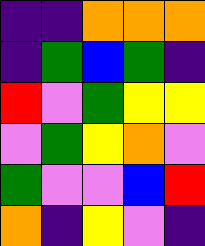[["indigo", "indigo", "orange", "orange", "orange"], ["indigo", "green", "blue", "green", "indigo"], ["red", "violet", "green", "yellow", "yellow"], ["violet", "green", "yellow", "orange", "violet"], ["green", "violet", "violet", "blue", "red"], ["orange", "indigo", "yellow", "violet", "indigo"]]